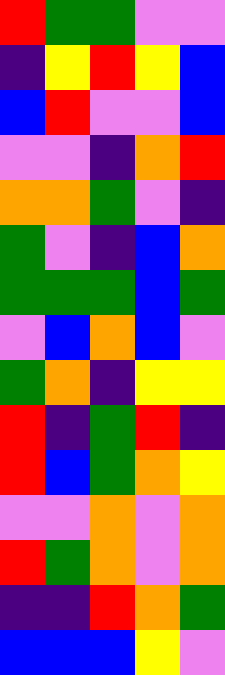[["red", "green", "green", "violet", "violet"], ["indigo", "yellow", "red", "yellow", "blue"], ["blue", "red", "violet", "violet", "blue"], ["violet", "violet", "indigo", "orange", "red"], ["orange", "orange", "green", "violet", "indigo"], ["green", "violet", "indigo", "blue", "orange"], ["green", "green", "green", "blue", "green"], ["violet", "blue", "orange", "blue", "violet"], ["green", "orange", "indigo", "yellow", "yellow"], ["red", "indigo", "green", "red", "indigo"], ["red", "blue", "green", "orange", "yellow"], ["violet", "violet", "orange", "violet", "orange"], ["red", "green", "orange", "violet", "orange"], ["indigo", "indigo", "red", "orange", "green"], ["blue", "blue", "blue", "yellow", "violet"]]